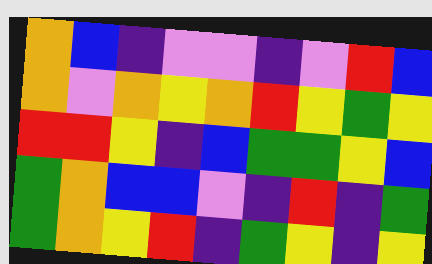[["orange", "blue", "indigo", "violet", "violet", "indigo", "violet", "red", "blue"], ["orange", "violet", "orange", "yellow", "orange", "red", "yellow", "green", "yellow"], ["red", "red", "yellow", "indigo", "blue", "green", "green", "yellow", "blue"], ["green", "orange", "blue", "blue", "violet", "indigo", "red", "indigo", "green"], ["green", "orange", "yellow", "red", "indigo", "green", "yellow", "indigo", "yellow"]]